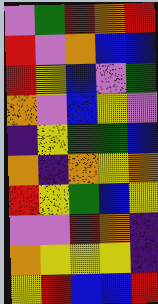[["violet", "green", "red", "orange", "red"], ["red", "violet", "orange", "blue", "blue"], ["red", "yellow", "blue", "violet", "green"], ["orange", "violet", "blue", "yellow", "violet"], ["indigo", "yellow", "green", "green", "blue"], ["orange", "indigo", "orange", "yellow", "orange"], ["red", "yellow", "green", "blue", "yellow"], ["violet", "violet", "red", "orange", "indigo"], ["orange", "yellow", "yellow", "yellow", "indigo"], ["yellow", "red", "blue", "blue", "red"]]